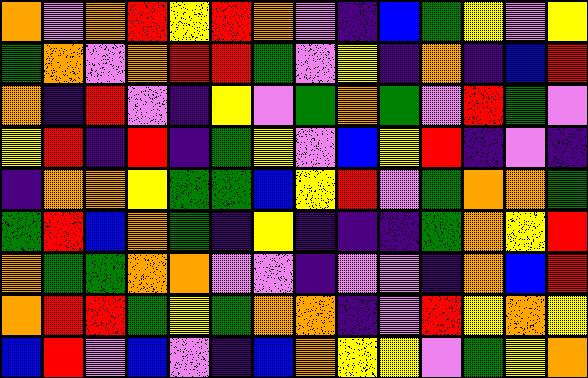[["orange", "violet", "orange", "red", "yellow", "red", "orange", "violet", "indigo", "blue", "green", "yellow", "violet", "yellow"], ["green", "orange", "violet", "orange", "red", "red", "green", "violet", "yellow", "indigo", "orange", "indigo", "blue", "red"], ["orange", "indigo", "red", "violet", "indigo", "yellow", "violet", "green", "orange", "green", "violet", "red", "green", "violet"], ["yellow", "red", "indigo", "red", "indigo", "green", "yellow", "violet", "blue", "yellow", "red", "indigo", "violet", "indigo"], ["indigo", "orange", "orange", "yellow", "green", "green", "blue", "yellow", "red", "violet", "green", "orange", "orange", "green"], ["green", "red", "blue", "orange", "green", "indigo", "yellow", "indigo", "indigo", "indigo", "green", "orange", "yellow", "red"], ["orange", "green", "green", "orange", "orange", "violet", "violet", "indigo", "violet", "violet", "indigo", "orange", "blue", "red"], ["orange", "red", "red", "green", "yellow", "green", "orange", "orange", "indigo", "violet", "red", "yellow", "orange", "yellow"], ["blue", "red", "violet", "blue", "violet", "indigo", "blue", "orange", "yellow", "yellow", "violet", "green", "yellow", "orange"]]